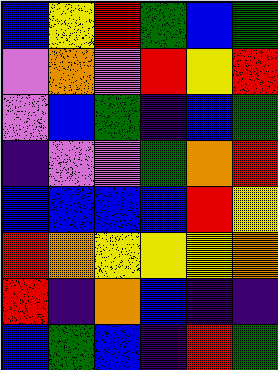[["blue", "yellow", "red", "green", "blue", "green"], ["violet", "orange", "violet", "red", "yellow", "red"], ["violet", "blue", "green", "indigo", "blue", "green"], ["indigo", "violet", "violet", "green", "orange", "red"], ["blue", "blue", "blue", "blue", "red", "yellow"], ["red", "orange", "yellow", "yellow", "yellow", "orange"], ["red", "indigo", "orange", "blue", "indigo", "indigo"], ["blue", "green", "blue", "indigo", "red", "green"]]